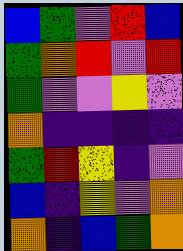[["blue", "green", "violet", "red", "blue"], ["green", "orange", "red", "violet", "red"], ["green", "violet", "violet", "yellow", "violet"], ["orange", "indigo", "indigo", "indigo", "indigo"], ["green", "red", "yellow", "indigo", "violet"], ["blue", "indigo", "yellow", "violet", "orange"], ["orange", "indigo", "blue", "green", "orange"]]